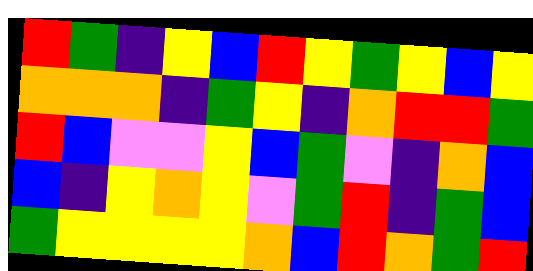[["red", "green", "indigo", "yellow", "blue", "red", "yellow", "green", "yellow", "blue", "yellow"], ["orange", "orange", "orange", "indigo", "green", "yellow", "indigo", "orange", "red", "red", "green"], ["red", "blue", "violet", "violet", "yellow", "blue", "green", "violet", "indigo", "orange", "blue"], ["blue", "indigo", "yellow", "orange", "yellow", "violet", "green", "red", "indigo", "green", "blue"], ["green", "yellow", "yellow", "yellow", "yellow", "orange", "blue", "red", "orange", "green", "red"]]